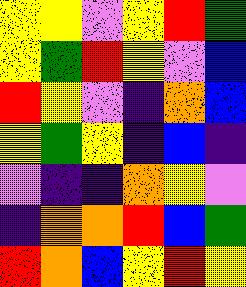[["yellow", "yellow", "violet", "yellow", "red", "green"], ["yellow", "green", "red", "yellow", "violet", "blue"], ["red", "yellow", "violet", "indigo", "orange", "blue"], ["yellow", "green", "yellow", "indigo", "blue", "indigo"], ["violet", "indigo", "indigo", "orange", "yellow", "violet"], ["indigo", "orange", "orange", "red", "blue", "green"], ["red", "orange", "blue", "yellow", "red", "yellow"]]